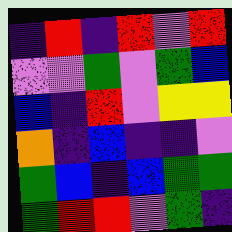[["indigo", "red", "indigo", "red", "violet", "red"], ["violet", "violet", "green", "violet", "green", "blue"], ["blue", "indigo", "red", "violet", "yellow", "yellow"], ["orange", "indigo", "blue", "indigo", "indigo", "violet"], ["green", "blue", "indigo", "blue", "green", "green"], ["green", "red", "red", "violet", "green", "indigo"]]